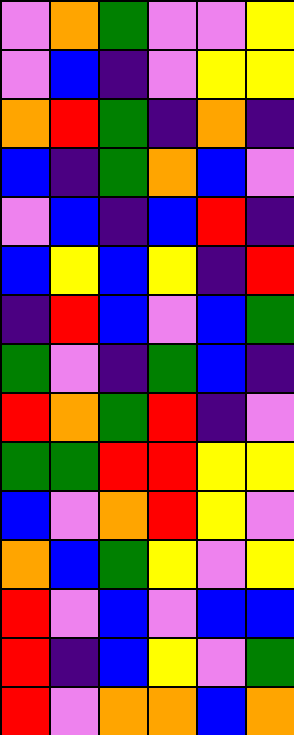[["violet", "orange", "green", "violet", "violet", "yellow"], ["violet", "blue", "indigo", "violet", "yellow", "yellow"], ["orange", "red", "green", "indigo", "orange", "indigo"], ["blue", "indigo", "green", "orange", "blue", "violet"], ["violet", "blue", "indigo", "blue", "red", "indigo"], ["blue", "yellow", "blue", "yellow", "indigo", "red"], ["indigo", "red", "blue", "violet", "blue", "green"], ["green", "violet", "indigo", "green", "blue", "indigo"], ["red", "orange", "green", "red", "indigo", "violet"], ["green", "green", "red", "red", "yellow", "yellow"], ["blue", "violet", "orange", "red", "yellow", "violet"], ["orange", "blue", "green", "yellow", "violet", "yellow"], ["red", "violet", "blue", "violet", "blue", "blue"], ["red", "indigo", "blue", "yellow", "violet", "green"], ["red", "violet", "orange", "orange", "blue", "orange"]]